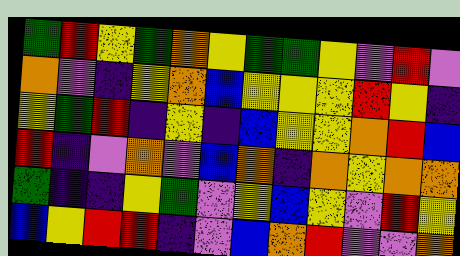[["green", "red", "yellow", "green", "orange", "yellow", "green", "green", "yellow", "violet", "red", "violet"], ["orange", "violet", "indigo", "yellow", "orange", "blue", "yellow", "yellow", "yellow", "red", "yellow", "indigo"], ["yellow", "green", "red", "indigo", "yellow", "indigo", "blue", "yellow", "yellow", "orange", "red", "blue"], ["red", "indigo", "violet", "orange", "violet", "blue", "orange", "indigo", "orange", "yellow", "orange", "orange"], ["green", "indigo", "indigo", "yellow", "green", "violet", "yellow", "blue", "yellow", "violet", "red", "yellow"], ["blue", "yellow", "red", "red", "indigo", "violet", "blue", "orange", "red", "violet", "violet", "orange"]]